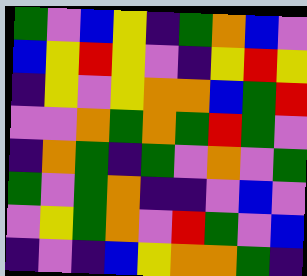[["green", "violet", "blue", "yellow", "indigo", "green", "orange", "blue", "violet"], ["blue", "yellow", "red", "yellow", "violet", "indigo", "yellow", "red", "yellow"], ["indigo", "yellow", "violet", "yellow", "orange", "orange", "blue", "green", "red"], ["violet", "violet", "orange", "green", "orange", "green", "red", "green", "violet"], ["indigo", "orange", "green", "indigo", "green", "violet", "orange", "violet", "green"], ["green", "violet", "green", "orange", "indigo", "indigo", "violet", "blue", "violet"], ["violet", "yellow", "green", "orange", "violet", "red", "green", "violet", "blue"], ["indigo", "violet", "indigo", "blue", "yellow", "orange", "orange", "green", "indigo"]]